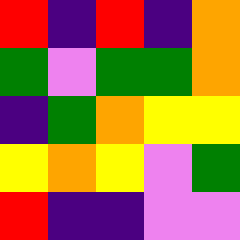[["red", "indigo", "red", "indigo", "orange"], ["green", "violet", "green", "green", "orange"], ["indigo", "green", "orange", "yellow", "yellow"], ["yellow", "orange", "yellow", "violet", "green"], ["red", "indigo", "indigo", "violet", "violet"]]